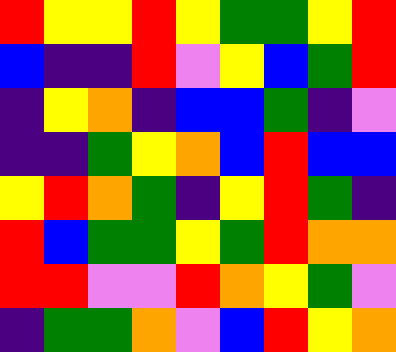[["red", "yellow", "yellow", "red", "yellow", "green", "green", "yellow", "red"], ["blue", "indigo", "indigo", "red", "violet", "yellow", "blue", "green", "red"], ["indigo", "yellow", "orange", "indigo", "blue", "blue", "green", "indigo", "violet"], ["indigo", "indigo", "green", "yellow", "orange", "blue", "red", "blue", "blue"], ["yellow", "red", "orange", "green", "indigo", "yellow", "red", "green", "indigo"], ["red", "blue", "green", "green", "yellow", "green", "red", "orange", "orange"], ["red", "red", "violet", "violet", "red", "orange", "yellow", "green", "violet"], ["indigo", "green", "green", "orange", "violet", "blue", "red", "yellow", "orange"]]